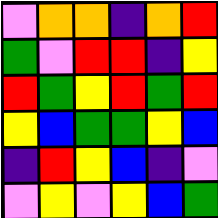[["violet", "orange", "orange", "indigo", "orange", "red"], ["green", "violet", "red", "red", "indigo", "yellow"], ["red", "green", "yellow", "red", "green", "red"], ["yellow", "blue", "green", "green", "yellow", "blue"], ["indigo", "red", "yellow", "blue", "indigo", "violet"], ["violet", "yellow", "violet", "yellow", "blue", "green"]]